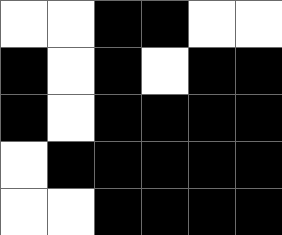[["white", "white", "black", "black", "white", "white"], ["black", "white", "black", "white", "black", "black"], ["black", "white", "black", "black", "black", "black"], ["white", "black", "black", "black", "black", "black"], ["white", "white", "black", "black", "black", "black"]]